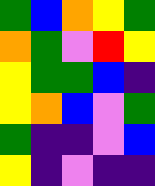[["green", "blue", "orange", "yellow", "green"], ["orange", "green", "violet", "red", "yellow"], ["yellow", "green", "green", "blue", "indigo"], ["yellow", "orange", "blue", "violet", "green"], ["green", "indigo", "indigo", "violet", "blue"], ["yellow", "indigo", "violet", "indigo", "indigo"]]